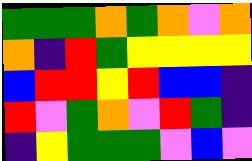[["green", "green", "green", "orange", "green", "orange", "violet", "orange"], ["orange", "indigo", "red", "green", "yellow", "yellow", "yellow", "yellow"], ["blue", "red", "red", "yellow", "red", "blue", "blue", "indigo"], ["red", "violet", "green", "orange", "violet", "red", "green", "indigo"], ["indigo", "yellow", "green", "green", "green", "violet", "blue", "violet"]]